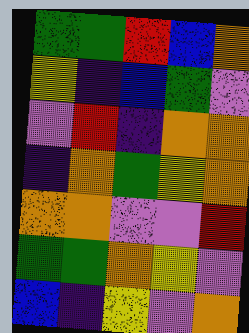[["green", "green", "red", "blue", "orange"], ["yellow", "indigo", "blue", "green", "violet"], ["violet", "red", "indigo", "orange", "orange"], ["indigo", "orange", "green", "yellow", "orange"], ["orange", "orange", "violet", "violet", "red"], ["green", "green", "orange", "yellow", "violet"], ["blue", "indigo", "yellow", "violet", "orange"]]